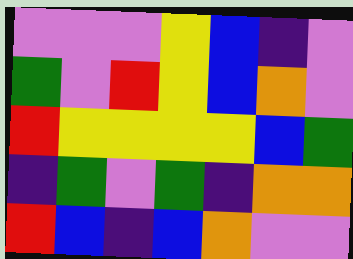[["violet", "violet", "violet", "yellow", "blue", "indigo", "violet"], ["green", "violet", "red", "yellow", "blue", "orange", "violet"], ["red", "yellow", "yellow", "yellow", "yellow", "blue", "green"], ["indigo", "green", "violet", "green", "indigo", "orange", "orange"], ["red", "blue", "indigo", "blue", "orange", "violet", "violet"]]